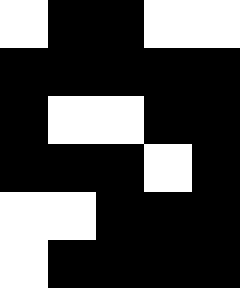[["white", "black", "black", "white", "white"], ["black", "black", "black", "black", "black"], ["black", "white", "white", "black", "black"], ["black", "black", "black", "white", "black"], ["white", "white", "black", "black", "black"], ["white", "black", "black", "black", "black"]]